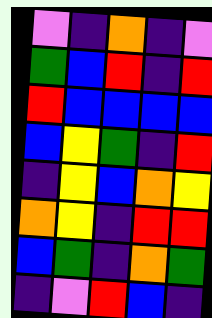[["violet", "indigo", "orange", "indigo", "violet"], ["green", "blue", "red", "indigo", "red"], ["red", "blue", "blue", "blue", "blue"], ["blue", "yellow", "green", "indigo", "red"], ["indigo", "yellow", "blue", "orange", "yellow"], ["orange", "yellow", "indigo", "red", "red"], ["blue", "green", "indigo", "orange", "green"], ["indigo", "violet", "red", "blue", "indigo"]]